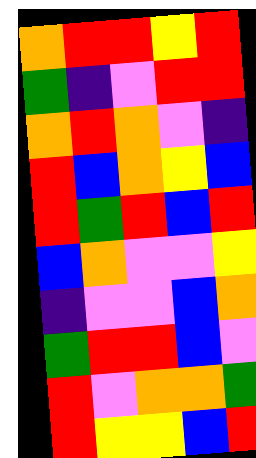[["orange", "red", "red", "yellow", "red"], ["green", "indigo", "violet", "red", "red"], ["orange", "red", "orange", "violet", "indigo"], ["red", "blue", "orange", "yellow", "blue"], ["red", "green", "red", "blue", "red"], ["blue", "orange", "violet", "violet", "yellow"], ["indigo", "violet", "violet", "blue", "orange"], ["green", "red", "red", "blue", "violet"], ["red", "violet", "orange", "orange", "green"], ["red", "yellow", "yellow", "blue", "red"]]